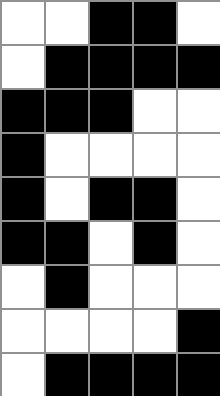[["white", "white", "black", "black", "white"], ["white", "black", "black", "black", "black"], ["black", "black", "black", "white", "white"], ["black", "white", "white", "white", "white"], ["black", "white", "black", "black", "white"], ["black", "black", "white", "black", "white"], ["white", "black", "white", "white", "white"], ["white", "white", "white", "white", "black"], ["white", "black", "black", "black", "black"]]